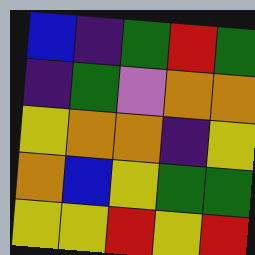[["blue", "indigo", "green", "red", "green"], ["indigo", "green", "violet", "orange", "orange"], ["yellow", "orange", "orange", "indigo", "yellow"], ["orange", "blue", "yellow", "green", "green"], ["yellow", "yellow", "red", "yellow", "red"]]